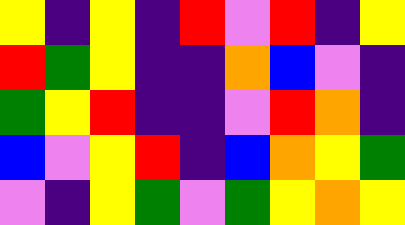[["yellow", "indigo", "yellow", "indigo", "red", "violet", "red", "indigo", "yellow"], ["red", "green", "yellow", "indigo", "indigo", "orange", "blue", "violet", "indigo"], ["green", "yellow", "red", "indigo", "indigo", "violet", "red", "orange", "indigo"], ["blue", "violet", "yellow", "red", "indigo", "blue", "orange", "yellow", "green"], ["violet", "indigo", "yellow", "green", "violet", "green", "yellow", "orange", "yellow"]]